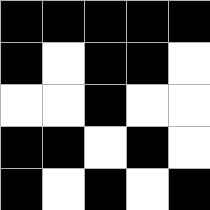[["black", "black", "black", "black", "black"], ["black", "white", "black", "black", "white"], ["white", "white", "black", "white", "white"], ["black", "black", "white", "black", "white"], ["black", "white", "black", "white", "black"]]